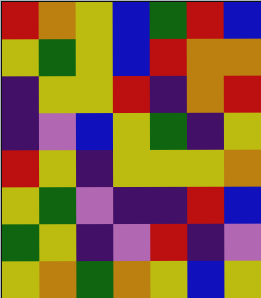[["red", "orange", "yellow", "blue", "green", "red", "blue"], ["yellow", "green", "yellow", "blue", "red", "orange", "orange"], ["indigo", "yellow", "yellow", "red", "indigo", "orange", "red"], ["indigo", "violet", "blue", "yellow", "green", "indigo", "yellow"], ["red", "yellow", "indigo", "yellow", "yellow", "yellow", "orange"], ["yellow", "green", "violet", "indigo", "indigo", "red", "blue"], ["green", "yellow", "indigo", "violet", "red", "indigo", "violet"], ["yellow", "orange", "green", "orange", "yellow", "blue", "yellow"]]